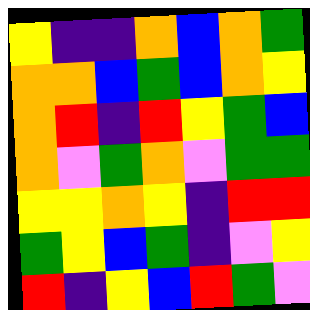[["yellow", "indigo", "indigo", "orange", "blue", "orange", "green"], ["orange", "orange", "blue", "green", "blue", "orange", "yellow"], ["orange", "red", "indigo", "red", "yellow", "green", "blue"], ["orange", "violet", "green", "orange", "violet", "green", "green"], ["yellow", "yellow", "orange", "yellow", "indigo", "red", "red"], ["green", "yellow", "blue", "green", "indigo", "violet", "yellow"], ["red", "indigo", "yellow", "blue", "red", "green", "violet"]]